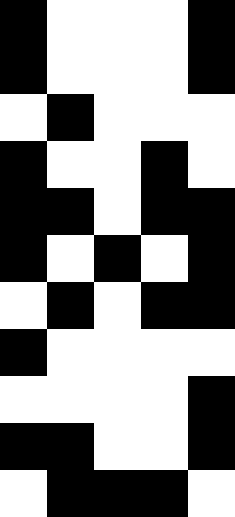[["black", "white", "white", "white", "black"], ["black", "white", "white", "white", "black"], ["white", "black", "white", "white", "white"], ["black", "white", "white", "black", "white"], ["black", "black", "white", "black", "black"], ["black", "white", "black", "white", "black"], ["white", "black", "white", "black", "black"], ["black", "white", "white", "white", "white"], ["white", "white", "white", "white", "black"], ["black", "black", "white", "white", "black"], ["white", "black", "black", "black", "white"]]